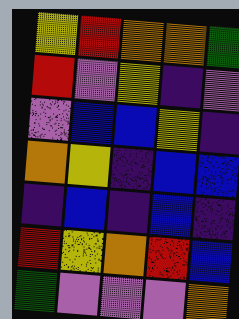[["yellow", "red", "orange", "orange", "green"], ["red", "violet", "yellow", "indigo", "violet"], ["violet", "blue", "blue", "yellow", "indigo"], ["orange", "yellow", "indigo", "blue", "blue"], ["indigo", "blue", "indigo", "blue", "indigo"], ["red", "yellow", "orange", "red", "blue"], ["green", "violet", "violet", "violet", "orange"]]